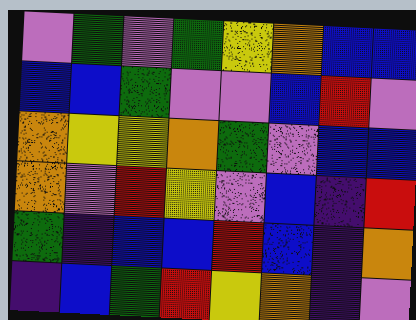[["violet", "green", "violet", "green", "yellow", "orange", "blue", "blue"], ["blue", "blue", "green", "violet", "violet", "blue", "red", "violet"], ["orange", "yellow", "yellow", "orange", "green", "violet", "blue", "blue"], ["orange", "violet", "red", "yellow", "violet", "blue", "indigo", "red"], ["green", "indigo", "blue", "blue", "red", "blue", "indigo", "orange"], ["indigo", "blue", "green", "red", "yellow", "orange", "indigo", "violet"]]